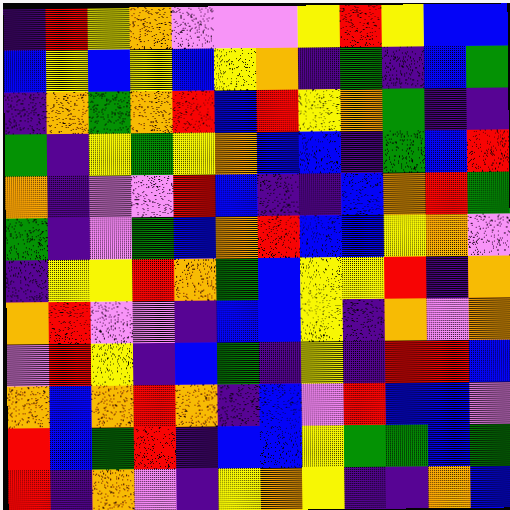[["indigo", "red", "yellow", "orange", "violet", "violet", "violet", "yellow", "red", "yellow", "blue", "blue"], ["blue", "yellow", "blue", "yellow", "blue", "yellow", "orange", "indigo", "green", "indigo", "blue", "green"], ["indigo", "orange", "green", "orange", "red", "blue", "red", "yellow", "orange", "green", "indigo", "indigo"], ["green", "indigo", "yellow", "green", "yellow", "orange", "blue", "blue", "indigo", "green", "blue", "red"], ["orange", "indigo", "violet", "violet", "red", "blue", "indigo", "indigo", "blue", "orange", "red", "green"], ["green", "indigo", "violet", "green", "blue", "orange", "red", "blue", "blue", "yellow", "orange", "violet"], ["indigo", "yellow", "yellow", "red", "orange", "green", "blue", "yellow", "yellow", "red", "indigo", "orange"], ["orange", "red", "violet", "violet", "indigo", "blue", "blue", "yellow", "indigo", "orange", "violet", "orange"], ["violet", "red", "yellow", "indigo", "blue", "green", "indigo", "yellow", "indigo", "red", "red", "blue"], ["orange", "blue", "orange", "red", "orange", "indigo", "blue", "violet", "red", "blue", "blue", "violet"], ["red", "blue", "green", "red", "indigo", "blue", "blue", "yellow", "green", "green", "blue", "green"], ["red", "indigo", "orange", "violet", "indigo", "yellow", "orange", "yellow", "indigo", "indigo", "orange", "blue"]]